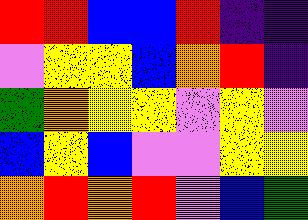[["red", "red", "blue", "blue", "red", "indigo", "indigo"], ["violet", "yellow", "yellow", "blue", "orange", "red", "indigo"], ["green", "orange", "yellow", "yellow", "violet", "yellow", "violet"], ["blue", "yellow", "blue", "violet", "violet", "yellow", "yellow"], ["orange", "red", "orange", "red", "violet", "blue", "green"]]